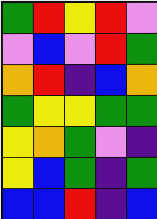[["green", "red", "yellow", "red", "violet"], ["violet", "blue", "violet", "red", "green"], ["orange", "red", "indigo", "blue", "orange"], ["green", "yellow", "yellow", "green", "green"], ["yellow", "orange", "green", "violet", "indigo"], ["yellow", "blue", "green", "indigo", "green"], ["blue", "blue", "red", "indigo", "blue"]]